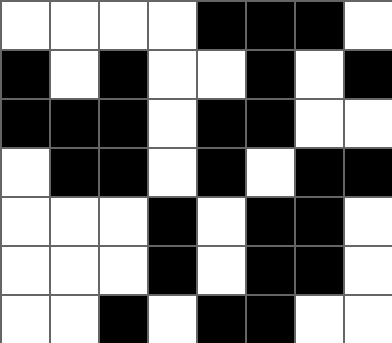[["white", "white", "white", "white", "black", "black", "black", "white"], ["black", "white", "black", "white", "white", "black", "white", "black"], ["black", "black", "black", "white", "black", "black", "white", "white"], ["white", "black", "black", "white", "black", "white", "black", "black"], ["white", "white", "white", "black", "white", "black", "black", "white"], ["white", "white", "white", "black", "white", "black", "black", "white"], ["white", "white", "black", "white", "black", "black", "white", "white"]]